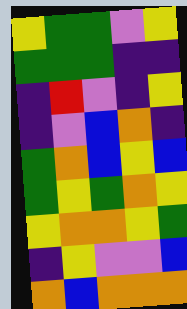[["yellow", "green", "green", "violet", "yellow"], ["green", "green", "green", "indigo", "indigo"], ["indigo", "red", "violet", "indigo", "yellow"], ["indigo", "violet", "blue", "orange", "indigo"], ["green", "orange", "blue", "yellow", "blue"], ["green", "yellow", "green", "orange", "yellow"], ["yellow", "orange", "orange", "yellow", "green"], ["indigo", "yellow", "violet", "violet", "blue"], ["orange", "blue", "orange", "orange", "orange"]]